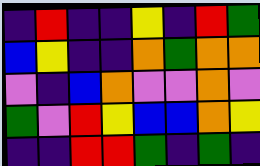[["indigo", "red", "indigo", "indigo", "yellow", "indigo", "red", "green"], ["blue", "yellow", "indigo", "indigo", "orange", "green", "orange", "orange"], ["violet", "indigo", "blue", "orange", "violet", "violet", "orange", "violet"], ["green", "violet", "red", "yellow", "blue", "blue", "orange", "yellow"], ["indigo", "indigo", "red", "red", "green", "indigo", "green", "indigo"]]